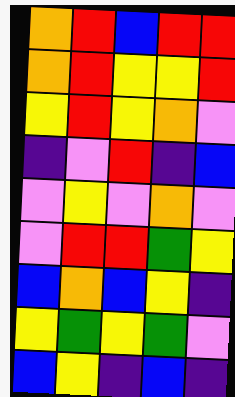[["orange", "red", "blue", "red", "red"], ["orange", "red", "yellow", "yellow", "red"], ["yellow", "red", "yellow", "orange", "violet"], ["indigo", "violet", "red", "indigo", "blue"], ["violet", "yellow", "violet", "orange", "violet"], ["violet", "red", "red", "green", "yellow"], ["blue", "orange", "blue", "yellow", "indigo"], ["yellow", "green", "yellow", "green", "violet"], ["blue", "yellow", "indigo", "blue", "indigo"]]